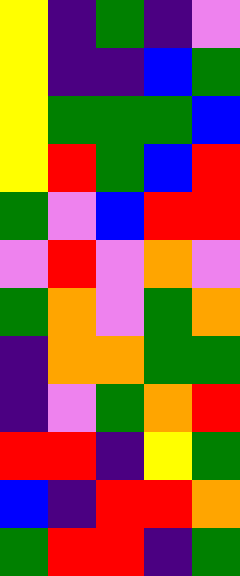[["yellow", "indigo", "green", "indigo", "violet"], ["yellow", "indigo", "indigo", "blue", "green"], ["yellow", "green", "green", "green", "blue"], ["yellow", "red", "green", "blue", "red"], ["green", "violet", "blue", "red", "red"], ["violet", "red", "violet", "orange", "violet"], ["green", "orange", "violet", "green", "orange"], ["indigo", "orange", "orange", "green", "green"], ["indigo", "violet", "green", "orange", "red"], ["red", "red", "indigo", "yellow", "green"], ["blue", "indigo", "red", "red", "orange"], ["green", "red", "red", "indigo", "green"]]